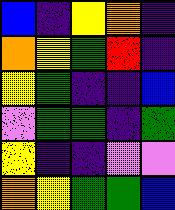[["blue", "indigo", "yellow", "orange", "indigo"], ["orange", "yellow", "green", "red", "indigo"], ["yellow", "green", "indigo", "indigo", "blue"], ["violet", "green", "green", "indigo", "green"], ["yellow", "indigo", "indigo", "violet", "violet"], ["orange", "yellow", "green", "green", "blue"]]